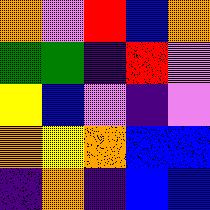[["orange", "violet", "red", "blue", "orange"], ["green", "green", "indigo", "red", "violet"], ["yellow", "blue", "violet", "indigo", "violet"], ["orange", "yellow", "orange", "blue", "blue"], ["indigo", "orange", "indigo", "blue", "blue"]]